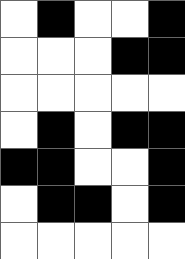[["white", "black", "white", "white", "black"], ["white", "white", "white", "black", "black"], ["white", "white", "white", "white", "white"], ["white", "black", "white", "black", "black"], ["black", "black", "white", "white", "black"], ["white", "black", "black", "white", "black"], ["white", "white", "white", "white", "white"]]